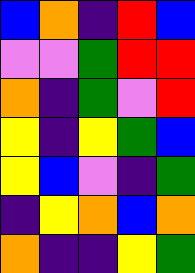[["blue", "orange", "indigo", "red", "blue"], ["violet", "violet", "green", "red", "red"], ["orange", "indigo", "green", "violet", "red"], ["yellow", "indigo", "yellow", "green", "blue"], ["yellow", "blue", "violet", "indigo", "green"], ["indigo", "yellow", "orange", "blue", "orange"], ["orange", "indigo", "indigo", "yellow", "green"]]